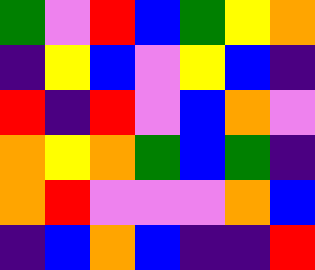[["green", "violet", "red", "blue", "green", "yellow", "orange"], ["indigo", "yellow", "blue", "violet", "yellow", "blue", "indigo"], ["red", "indigo", "red", "violet", "blue", "orange", "violet"], ["orange", "yellow", "orange", "green", "blue", "green", "indigo"], ["orange", "red", "violet", "violet", "violet", "orange", "blue"], ["indigo", "blue", "orange", "blue", "indigo", "indigo", "red"]]